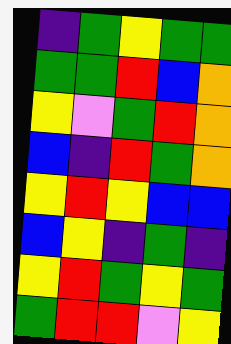[["indigo", "green", "yellow", "green", "green"], ["green", "green", "red", "blue", "orange"], ["yellow", "violet", "green", "red", "orange"], ["blue", "indigo", "red", "green", "orange"], ["yellow", "red", "yellow", "blue", "blue"], ["blue", "yellow", "indigo", "green", "indigo"], ["yellow", "red", "green", "yellow", "green"], ["green", "red", "red", "violet", "yellow"]]